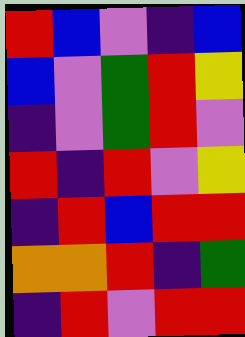[["red", "blue", "violet", "indigo", "blue"], ["blue", "violet", "green", "red", "yellow"], ["indigo", "violet", "green", "red", "violet"], ["red", "indigo", "red", "violet", "yellow"], ["indigo", "red", "blue", "red", "red"], ["orange", "orange", "red", "indigo", "green"], ["indigo", "red", "violet", "red", "red"]]